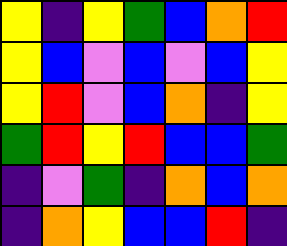[["yellow", "indigo", "yellow", "green", "blue", "orange", "red"], ["yellow", "blue", "violet", "blue", "violet", "blue", "yellow"], ["yellow", "red", "violet", "blue", "orange", "indigo", "yellow"], ["green", "red", "yellow", "red", "blue", "blue", "green"], ["indigo", "violet", "green", "indigo", "orange", "blue", "orange"], ["indigo", "orange", "yellow", "blue", "blue", "red", "indigo"]]